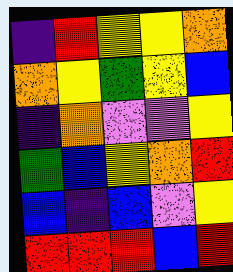[["indigo", "red", "yellow", "yellow", "orange"], ["orange", "yellow", "green", "yellow", "blue"], ["indigo", "orange", "violet", "violet", "yellow"], ["green", "blue", "yellow", "orange", "red"], ["blue", "indigo", "blue", "violet", "yellow"], ["red", "red", "red", "blue", "red"]]